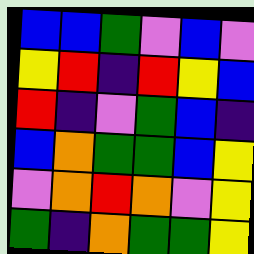[["blue", "blue", "green", "violet", "blue", "violet"], ["yellow", "red", "indigo", "red", "yellow", "blue"], ["red", "indigo", "violet", "green", "blue", "indigo"], ["blue", "orange", "green", "green", "blue", "yellow"], ["violet", "orange", "red", "orange", "violet", "yellow"], ["green", "indigo", "orange", "green", "green", "yellow"]]